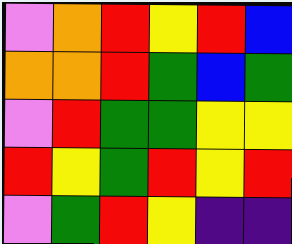[["violet", "orange", "red", "yellow", "red", "blue"], ["orange", "orange", "red", "green", "blue", "green"], ["violet", "red", "green", "green", "yellow", "yellow"], ["red", "yellow", "green", "red", "yellow", "red"], ["violet", "green", "red", "yellow", "indigo", "indigo"]]